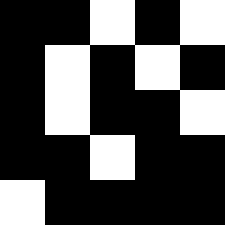[["black", "black", "white", "black", "white"], ["black", "white", "black", "white", "black"], ["black", "white", "black", "black", "white"], ["black", "black", "white", "black", "black"], ["white", "black", "black", "black", "black"]]